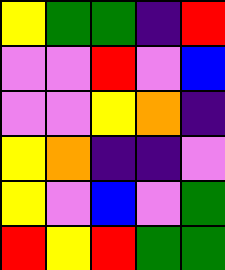[["yellow", "green", "green", "indigo", "red"], ["violet", "violet", "red", "violet", "blue"], ["violet", "violet", "yellow", "orange", "indigo"], ["yellow", "orange", "indigo", "indigo", "violet"], ["yellow", "violet", "blue", "violet", "green"], ["red", "yellow", "red", "green", "green"]]